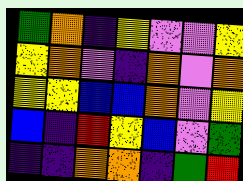[["green", "orange", "indigo", "yellow", "violet", "violet", "yellow"], ["yellow", "orange", "violet", "indigo", "orange", "violet", "orange"], ["yellow", "yellow", "blue", "blue", "orange", "violet", "yellow"], ["blue", "indigo", "red", "yellow", "blue", "violet", "green"], ["indigo", "indigo", "orange", "orange", "indigo", "green", "red"]]